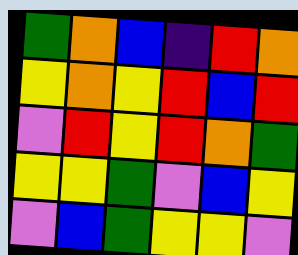[["green", "orange", "blue", "indigo", "red", "orange"], ["yellow", "orange", "yellow", "red", "blue", "red"], ["violet", "red", "yellow", "red", "orange", "green"], ["yellow", "yellow", "green", "violet", "blue", "yellow"], ["violet", "blue", "green", "yellow", "yellow", "violet"]]